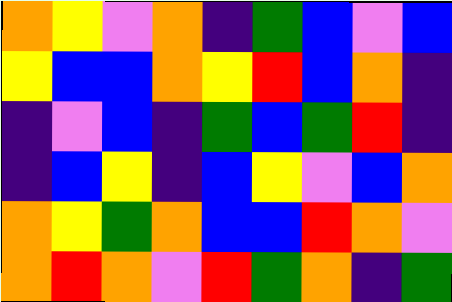[["orange", "yellow", "violet", "orange", "indigo", "green", "blue", "violet", "blue"], ["yellow", "blue", "blue", "orange", "yellow", "red", "blue", "orange", "indigo"], ["indigo", "violet", "blue", "indigo", "green", "blue", "green", "red", "indigo"], ["indigo", "blue", "yellow", "indigo", "blue", "yellow", "violet", "blue", "orange"], ["orange", "yellow", "green", "orange", "blue", "blue", "red", "orange", "violet"], ["orange", "red", "orange", "violet", "red", "green", "orange", "indigo", "green"]]